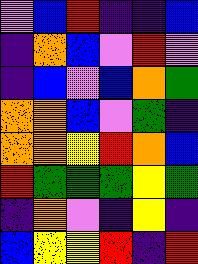[["violet", "blue", "red", "indigo", "indigo", "blue"], ["indigo", "orange", "blue", "violet", "red", "violet"], ["indigo", "blue", "violet", "blue", "orange", "green"], ["orange", "orange", "blue", "violet", "green", "indigo"], ["orange", "orange", "yellow", "red", "orange", "blue"], ["red", "green", "green", "green", "yellow", "green"], ["indigo", "orange", "violet", "indigo", "yellow", "indigo"], ["blue", "yellow", "yellow", "red", "indigo", "red"]]